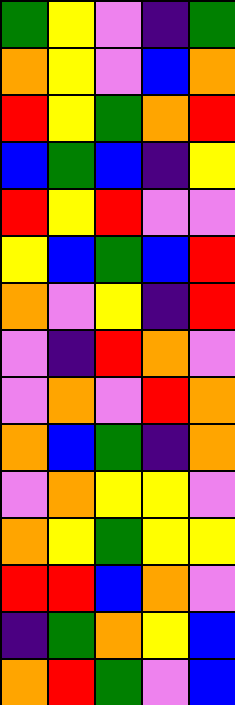[["green", "yellow", "violet", "indigo", "green"], ["orange", "yellow", "violet", "blue", "orange"], ["red", "yellow", "green", "orange", "red"], ["blue", "green", "blue", "indigo", "yellow"], ["red", "yellow", "red", "violet", "violet"], ["yellow", "blue", "green", "blue", "red"], ["orange", "violet", "yellow", "indigo", "red"], ["violet", "indigo", "red", "orange", "violet"], ["violet", "orange", "violet", "red", "orange"], ["orange", "blue", "green", "indigo", "orange"], ["violet", "orange", "yellow", "yellow", "violet"], ["orange", "yellow", "green", "yellow", "yellow"], ["red", "red", "blue", "orange", "violet"], ["indigo", "green", "orange", "yellow", "blue"], ["orange", "red", "green", "violet", "blue"]]